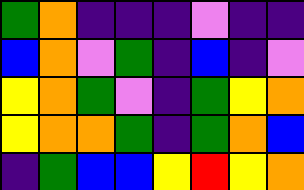[["green", "orange", "indigo", "indigo", "indigo", "violet", "indigo", "indigo"], ["blue", "orange", "violet", "green", "indigo", "blue", "indigo", "violet"], ["yellow", "orange", "green", "violet", "indigo", "green", "yellow", "orange"], ["yellow", "orange", "orange", "green", "indigo", "green", "orange", "blue"], ["indigo", "green", "blue", "blue", "yellow", "red", "yellow", "orange"]]